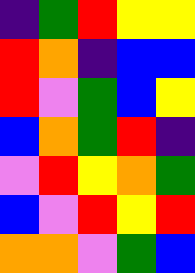[["indigo", "green", "red", "yellow", "yellow"], ["red", "orange", "indigo", "blue", "blue"], ["red", "violet", "green", "blue", "yellow"], ["blue", "orange", "green", "red", "indigo"], ["violet", "red", "yellow", "orange", "green"], ["blue", "violet", "red", "yellow", "red"], ["orange", "orange", "violet", "green", "blue"]]